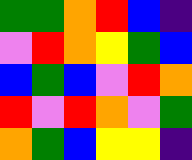[["green", "green", "orange", "red", "blue", "indigo"], ["violet", "red", "orange", "yellow", "green", "blue"], ["blue", "green", "blue", "violet", "red", "orange"], ["red", "violet", "red", "orange", "violet", "green"], ["orange", "green", "blue", "yellow", "yellow", "indigo"]]